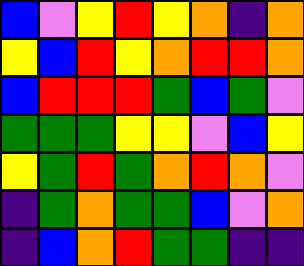[["blue", "violet", "yellow", "red", "yellow", "orange", "indigo", "orange"], ["yellow", "blue", "red", "yellow", "orange", "red", "red", "orange"], ["blue", "red", "red", "red", "green", "blue", "green", "violet"], ["green", "green", "green", "yellow", "yellow", "violet", "blue", "yellow"], ["yellow", "green", "red", "green", "orange", "red", "orange", "violet"], ["indigo", "green", "orange", "green", "green", "blue", "violet", "orange"], ["indigo", "blue", "orange", "red", "green", "green", "indigo", "indigo"]]